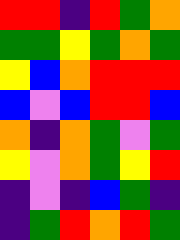[["red", "red", "indigo", "red", "green", "orange"], ["green", "green", "yellow", "green", "orange", "green"], ["yellow", "blue", "orange", "red", "red", "red"], ["blue", "violet", "blue", "red", "red", "blue"], ["orange", "indigo", "orange", "green", "violet", "green"], ["yellow", "violet", "orange", "green", "yellow", "red"], ["indigo", "violet", "indigo", "blue", "green", "indigo"], ["indigo", "green", "red", "orange", "red", "green"]]